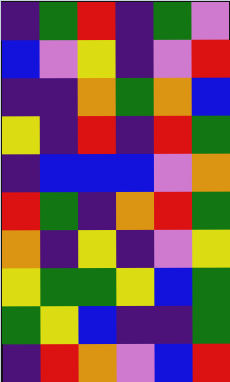[["indigo", "green", "red", "indigo", "green", "violet"], ["blue", "violet", "yellow", "indigo", "violet", "red"], ["indigo", "indigo", "orange", "green", "orange", "blue"], ["yellow", "indigo", "red", "indigo", "red", "green"], ["indigo", "blue", "blue", "blue", "violet", "orange"], ["red", "green", "indigo", "orange", "red", "green"], ["orange", "indigo", "yellow", "indigo", "violet", "yellow"], ["yellow", "green", "green", "yellow", "blue", "green"], ["green", "yellow", "blue", "indigo", "indigo", "green"], ["indigo", "red", "orange", "violet", "blue", "red"]]